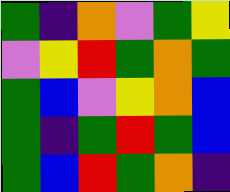[["green", "indigo", "orange", "violet", "green", "yellow"], ["violet", "yellow", "red", "green", "orange", "green"], ["green", "blue", "violet", "yellow", "orange", "blue"], ["green", "indigo", "green", "red", "green", "blue"], ["green", "blue", "red", "green", "orange", "indigo"]]